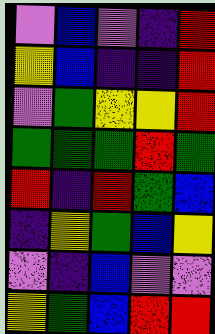[["violet", "blue", "violet", "indigo", "red"], ["yellow", "blue", "indigo", "indigo", "red"], ["violet", "green", "yellow", "yellow", "red"], ["green", "green", "green", "red", "green"], ["red", "indigo", "red", "green", "blue"], ["indigo", "yellow", "green", "blue", "yellow"], ["violet", "indigo", "blue", "violet", "violet"], ["yellow", "green", "blue", "red", "red"]]